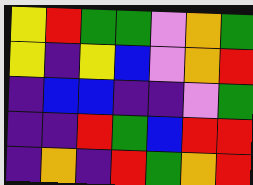[["yellow", "red", "green", "green", "violet", "orange", "green"], ["yellow", "indigo", "yellow", "blue", "violet", "orange", "red"], ["indigo", "blue", "blue", "indigo", "indigo", "violet", "green"], ["indigo", "indigo", "red", "green", "blue", "red", "red"], ["indigo", "orange", "indigo", "red", "green", "orange", "red"]]